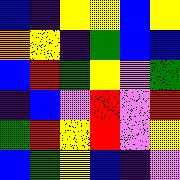[["blue", "indigo", "yellow", "yellow", "blue", "yellow"], ["orange", "yellow", "indigo", "green", "blue", "blue"], ["blue", "red", "green", "yellow", "violet", "green"], ["indigo", "blue", "violet", "red", "violet", "red"], ["green", "red", "yellow", "red", "violet", "yellow"], ["blue", "green", "yellow", "blue", "indigo", "violet"]]